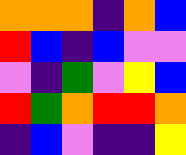[["orange", "orange", "orange", "indigo", "orange", "blue"], ["red", "blue", "indigo", "blue", "violet", "violet"], ["violet", "indigo", "green", "violet", "yellow", "blue"], ["red", "green", "orange", "red", "red", "orange"], ["indigo", "blue", "violet", "indigo", "indigo", "yellow"]]